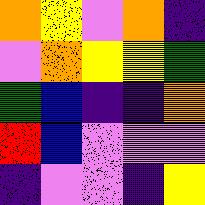[["orange", "yellow", "violet", "orange", "indigo"], ["violet", "orange", "yellow", "yellow", "green"], ["green", "blue", "indigo", "indigo", "orange"], ["red", "blue", "violet", "violet", "violet"], ["indigo", "violet", "violet", "indigo", "yellow"]]